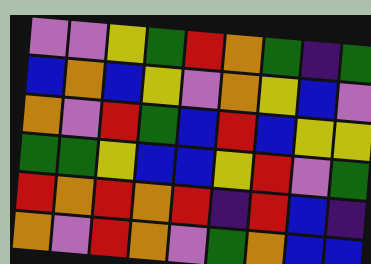[["violet", "violet", "yellow", "green", "red", "orange", "green", "indigo", "green"], ["blue", "orange", "blue", "yellow", "violet", "orange", "yellow", "blue", "violet"], ["orange", "violet", "red", "green", "blue", "red", "blue", "yellow", "yellow"], ["green", "green", "yellow", "blue", "blue", "yellow", "red", "violet", "green"], ["red", "orange", "red", "orange", "red", "indigo", "red", "blue", "indigo"], ["orange", "violet", "red", "orange", "violet", "green", "orange", "blue", "blue"]]